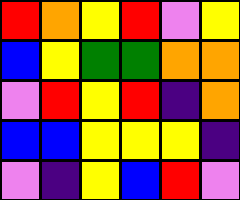[["red", "orange", "yellow", "red", "violet", "yellow"], ["blue", "yellow", "green", "green", "orange", "orange"], ["violet", "red", "yellow", "red", "indigo", "orange"], ["blue", "blue", "yellow", "yellow", "yellow", "indigo"], ["violet", "indigo", "yellow", "blue", "red", "violet"]]